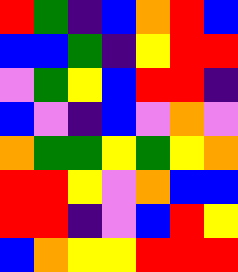[["red", "green", "indigo", "blue", "orange", "red", "blue"], ["blue", "blue", "green", "indigo", "yellow", "red", "red"], ["violet", "green", "yellow", "blue", "red", "red", "indigo"], ["blue", "violet", "indigo", "blue", "violet", "orange", "violet"], ["orange", "green", "green", "yellow", "green", "yellow", "orange"], ["red", "red", "yellow", "violet", "orange", "blue", "blue"], ["red", "red", "indigo", "violet", "blue", "red", "yellow"], ["blue", "orange", "yellow", "yellow", "red", "red", "red"]]